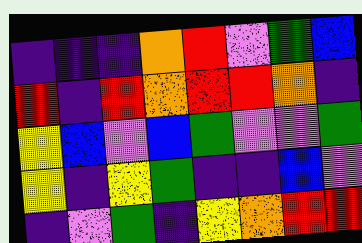[["indigo", "indigo", "indigo", "orange", "red", "violet", "green", "blue"], ["red", "indigo", "red", "orange", "red", "red", "orange", "indigo"], ["yellow", "blue", "violet", "blue", "green", "violet", "violet", "green"], ["yellow", "indigo", "yellow", "green", "indigo", "indigo", "blue", "violet"], ["indigo", "violet", "green", "indigo", "yellow", "orange", "red", "red"]]